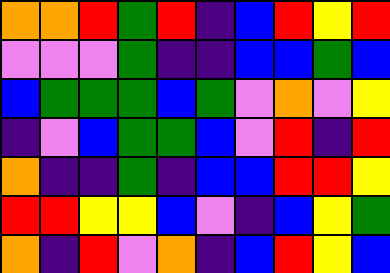[["orange", "orange", "red", "green", "red", "indigo", "blue", "red", "yellow", "red"], ["violet", "violet", "violet", "green", "indigo", "indigo", "blue", "blue", "green", "blue"], ["blue", "green", "green", "green", "blue", "green", "violet", "orange", "violet", "yellow"], ["indigo", "violet", "blue", "green", "green", "blue", "violet", "red", "indigo", "red"], ["orange", "indigo", "indigo", "green", "indigo", "blue", "blue", "red", "red", "yellow"], ["red", "red", "yellow", "yellow", "blue", "violet", "indigo", "blue", "yellow", "green"], ["orange", "indigo", "red", "violet", "orange", "indigo", "blue", "red", "yellow", "blue"]]